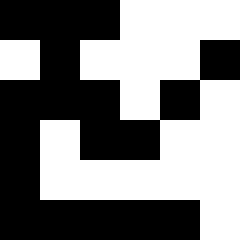[["black", "black", "black", "white", "white", "white"], ["white", "black", "white", "white", "white", "black"], ["black", "black", "black", "white", "black", "white"], ["black", "white", "black", "black", "white", "white"], ["black", "white", "white", "white", "white", "white"], ["black", "black", "black", "black", "black", "white"]]